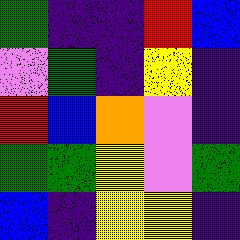[["green", "indigo", "indigo", "red", "blue"], ["violet", "green", "indigo", "yellow", "indigo"], ["red", "blue", "orange", "violet", "indigo"], ["green", "green", "yellow", "violet", "green"], ["blue", "indigo", "yellow", "yellow", "indigo"]]